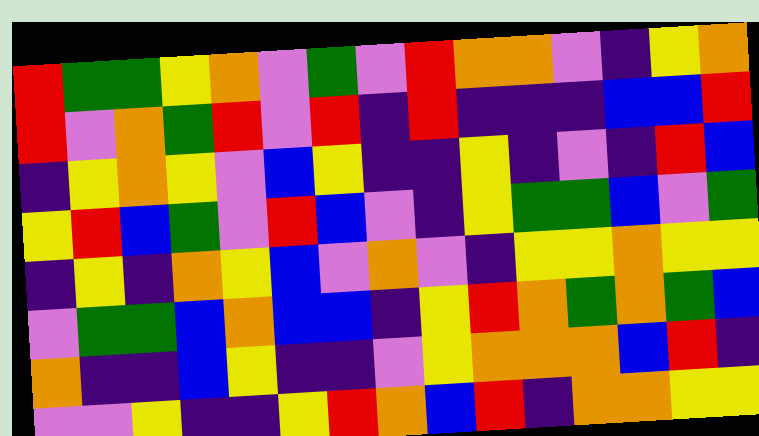[["red", "green", "green", "yellow", "orange", "violet", "green", "violet", "red", "orange", "orange", "violet", "indigo", "yellow", "orange"], ["red", "violet", "orange", "green", "red", "violet", "red", "indigo", "red", "indigo", "indigo", "indigo", "blue", "blue", "red"], ["indigo", "yellow", "orange", "yellow", "violet", "blue", "yellow", "indigo", "indigo", "yellow", "indigo", "violet", "indigo", "red", "blue"], ["yellow", "red", "blue", "green", "violet", "red", "blue", "violet", "indigo", "yellow", "green", "green", "blue", "violet", "green"], ["indigo", "yellow", "indigo", "orange", "yellow", "blue", "violet", "orange", "violet", "indigo", "yellow", "yellow", "orange", "yellow", "yellow"], ["violet", "green", "green", "blue", "orange", "blue", "blue", "indigo", "yellow", "red", "orange", "green", "orange", "green", "blue"], ["orange", "indigo", "indigo", "blue", "yellow", "indigo", "indigo", "violet", "yellow", "orange", "orange", "orange", "blue", "red", "indigo"], ["violet", "violet", "yellow", "indigo", "indigo", "yellow", "red", "orange", "blue", "red", "indigo", "orange", "orange", "yellow", "yellow"]]